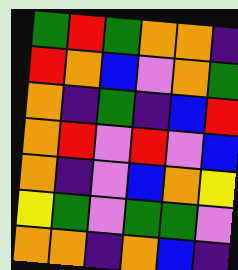[["green", "red", "green", "orange", "orange", "indigo"], ["red", "orange", "blue", "violet", "orange", "green"], ["orange", "indigo", "green", "indigo", "blue", "red"], ["orange", "red", "violet", "red", "violet", "blue"], ["orange", "indigo", "violet", "blue", "orange", "yellow"], ["yellow", "green", "violet", "green", "green", "violet"], ["orange", "orange", "indigo", "orange", "blue", "indigo"]]